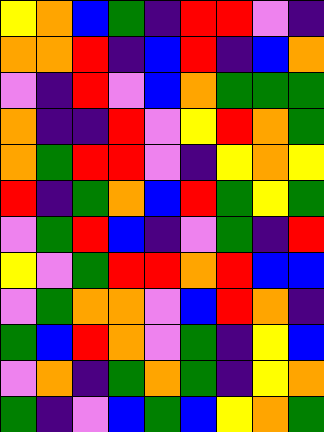[["yellow", "orange", "blue", "green", "indigo", "red", "red", "violet", "indigo"], ["orange", "orange", "red", "indigo", "blue", "red", "indigo", "blue", "orange"], ["violet", "indigo", "red", "violet", "blue", "orange", "green", "green", "green"], ["orange", "indigo", "indigo", "red", "violet", "yellow", "red", "orange", "green"], ["orange", "green", "red", "red", "violet", "indigo", "yellow", "orange", "yellow"], ["red", "indigo", "green", "orange", "blue", "red", "green", "yellow", "green"], ["violet", "green", "red", "blue", "indigo", "violet", "green", "indigo", "red"], ["yellow", "violet", "green", "red", "red", "orange", "red", "blue", "blue"], ["violet", "green", "orange", "orange", "violet", "blue", "red", "orange", "indigo"], ["green", "blue", "red", "orange", "violet", "green", "indigo", "yellow", "blue"], ["violet", "orange", "indigo", "green", "orange", "green", "indigo", "yellow", "orange"], ["green", "indigo", "violet", "blue", "green", "blue", "yellow", "orange", "green"]]